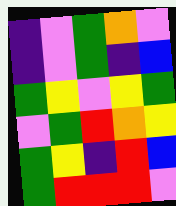[["indigo", "violet", "green", "orange", "violet"], ["indigo", "violet", "green", "indigo", "blue"], ["green", "yellow", "violet", "yellow", "green"], ["violet", "green", "red", "orange", "yellow"], ["green", "yellow", "indigo", "red", "blue"], ["green", "red", "red", "red", "violet"]]